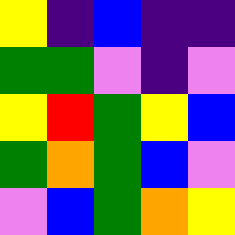[["yellow", "indigo", "blue", "indigo", "indigo"], ["green", "green", "violet", "indigo", "violet"], ["yellow", "red", "green", "yellow", "blue"], ["green", "orange", "green", "blue", "violet"], ["violet", "blue", "green", "orange", "yellow"]]